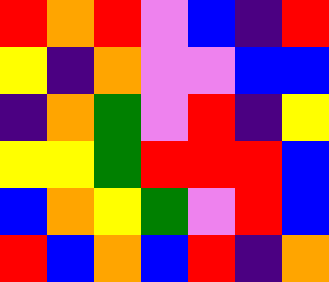[["red", "orange", "red", "violet", "blue", "indigo", "red"], ["yellow", "indigo", "orange", "violet", "violet", "blue", "blue"], ["indigo", "orange", "green", "violet", "red", "indigo", "yellow"], ["yellow", "yellow", "green", "red", "red", "red", "blue"], ["blue", "orange", "yellow", "green", "violet", "red", "blue"], ["red", "blue", "orange", "blue", "red", "indigo", "orange"]]